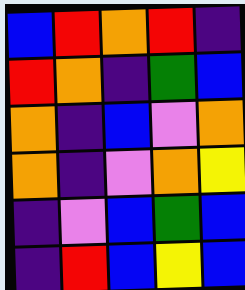[["blue", "red", "orange", "red", "indigo"], ["red", "orange", "indigo", "green", "blue"], ["orange", "indigo", "blue", "violet", "orange"], ["orange", "indigo", "violet", "orange", "yellow"], ["indigo", "violet", "blue", "green", "blue"], ["indigo", "red", "blue", "yellow", "blue"]]